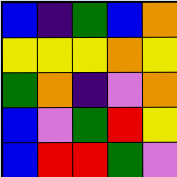[["blue", "indigo", "green", "blue", "orange"], ["yellow", "yellow", "yellow", "orange", "yellow"], ["green", "orange", "indigo", "violet", "orange"], ["blue", "violet", "green", "red", "yellow"], ["blue", "red", "red", "green", "violet"]]